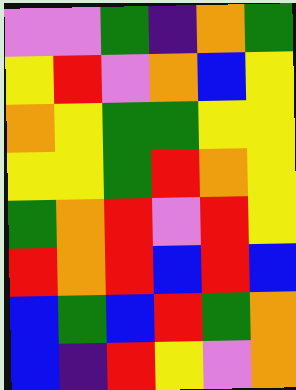[["violet", "violet", "green", "indigo", "orange", "green"], ["yellow", "red", "violet", "orange", "blue", "yellow"], ["orange", "yellow", "green", "green", "yellow", "yellow"], ["yellow", "yellow", "green", "red", "orange", "yellow"], ["green", "orange", "red", "violet", "red", "yellow"], ["red", "orange", "red", "blue", "red", "blue"], ["blue", "green", "blue", "red", "green", "orange"], ["blue", "indigo", "red", "yellow", "violet", "orange"]]